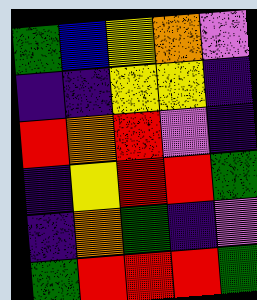[["green", "blue", "yellow", "orange", "violet"], ["indigo", "indigo", "yellow", "yellow", "indigo"], ["red", "orange", "red", "violet", "indigo"], ["indigo", "yellow", "red", "red", "green"], ["indigo", "orange", "green", "indigo", "violet"], ["green", "red", "red", "red", "green"]]